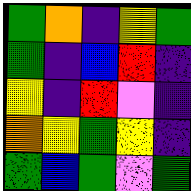[["green", "orange", "indigo", "yellow", "green"], ["green", "indigo", "blue", "red", "indigo"], ["yellow", "indigo", "red", "violet", "indigo"], ["orange", "yellow", "green", "yellow", "indigo"], ["green", "blue", "green", "violet", "green"]]